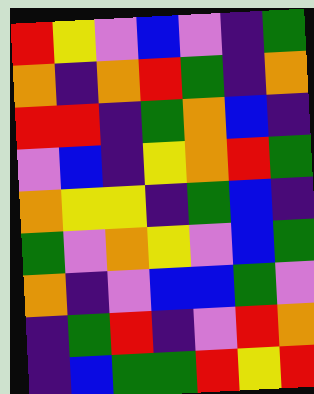[["red", "yellow", "violet", "blue", "violet", "indigo", "green"], ["orange", "indigo", "orange", "red", "green", "indigo", "orange"], ["red", "red", "indigo", "green", "orange", "blue", "indigo"], ["violet", "blue", "indigo", "yellow", "orange", "red", "green"], ["orange", "yellow", "yellow", "indigo", "green", "blue", "indigo"], ["green", "violet", "orange", "yellow", "violet", "blue", "green"], ["orange", "indigo", "violet", "blue", "blue", "green", "violet"], ["indigo", "green", "red", "indigo", "violet", "red", "orange"], ["indigo", "blue", "green", "green", "red", "yellow", "red"]]